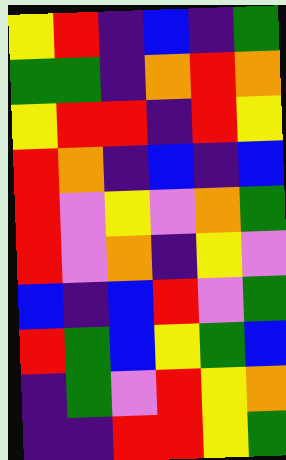[["yellow", "red", "indigo", "blue", "indigo", "green"], ["green", "green", "indigo", "orange", "red", "orange"], ["yellow", "red", "red", "indigo", "red", "yellow"], ["red", "orange", "indigo", "blue", "indigo", "blue"], ["red", "violet", "yellow", "violet", "orange", "green"], ["red", "violet", "orange", "indigo", "yellow", "violet"], ["blue", "indigo", "blue", "red", "violet", "green"], ["red", "green", "blue", "yellow", "green", "blue"], ["indigo", "green", "violet", "red", "yellow", "orange"], ["indigo", "indigo", "red", "red", "yellow", "green"]]